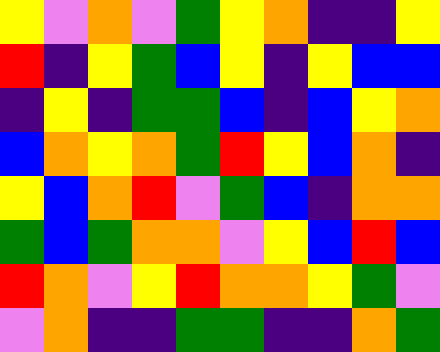[["yellow", "violet", "orange", "violet", "green", "yellow", "orange", "indigo", "indigo", "yellow"], ["red", "indigo", "yellow", "green", "blue", "yellow", "indigo", "yellow", "blue", "blue"], ["indigo", "yellow", "indigo", "green", "green", "blue", "indigo", "blue", "yellow", "orange"], ["blue", "orange", "yellow", "orange", "green", "red", "yellow", "blue", "orange", "indigo"], ["yellow", "blue", "orange", "red", "violet", "green", "blue", "indigo", "orange", "orange"], ["green", "blue", "green", "orange", "orange", "violet", "yellow", "blue", "red", "blue"], ["red", "orange", "violet", "yellow", "red", "orange", "orange", "yellow", "green", "violet"], ["violet", "orange", "indigo", "indigo", "green", "green", "indigo", "indigo", "orange", "green"]]